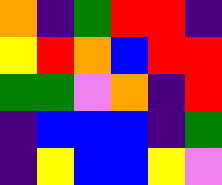[["orange", "indigo", "green", "red", "red", "indigo"], ["yellow", "red", "orange", "blue", "red", "red"], ["green", "green", "violet", "orange", "indigo", "red"], ["indigo", "blue", "blue", "blue", "indigo", "green"], ["indigo", "yellow", "blue", "blue", "yellow", "violet"]]